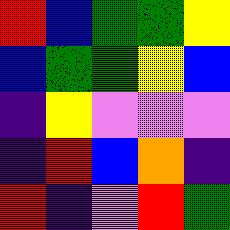[["red", "blue", "green", "green", "yellow"], ["blue", "green", "green", "yellow", "blue"], ["indigo", "yellow", "violet", "violet", "violet"], ["indigo", "red", "blue", "orange", "indigo"], ["red", "indigo", "violet", "red", "green"]]